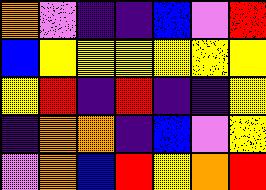[["orange", "violet", "indigo", "indigo", "blue", "violet", "red"], ["blue", "yellow", "yellow", "yellow", "yellow", "yellow", "yellow"], ["yellow", "red", "indigo", "red", "indigo", "indigo", "yellow"], ["indigo", "orange", "orange", "indigo", "blue", "violet", "yellow"], ["violet", "orange", "blue", "red", "yellow", "orange", "red"]]